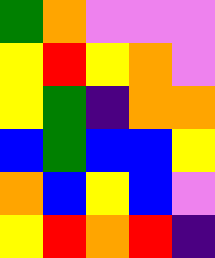[["green", "orange", "violet", "violet", "violet"], ["yellow", "red", "yellow", "orange", "violet"], ["yellow", "green", "indigo", "orange", "orange"], ["blue", "green", "blue", "blue", "yellow"], ["orange", "blue", "yellow", "blue", "violet"], ["yellow", "red", "orange", "red", "indigo"]]